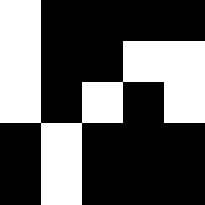[["white", "black", "black", "black", "black"], ["white", "black", "black", "white", "white"], ["white", "black", "white", "black", "white"], ["black", "white", "black", "black", "black"], ["black", "white", "black", "black", "black"]]